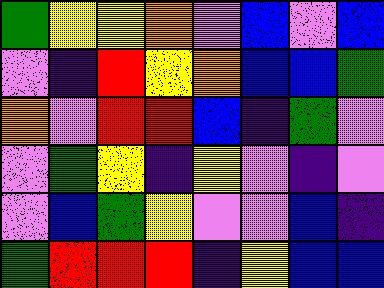[["green", "yellow", "yellow", "orange", "violet", "blue", "violet", "blue"], ["violet", "indigo", "red", "yellow", "orange", "blue", "blue", "green"], ["orange", "violet", "red", "red", "blue", "indigo", "green", "violet"], ["violet", "green", "yellow", "indigo", "yellow", "violet", "indigo", "violet"], ["violet", "blue", "green", "yellow", "violet", "violet", "blue", "indigo"], ["green", "red", "red", "red", "indigo", "yellow", "blue", "blue"]]